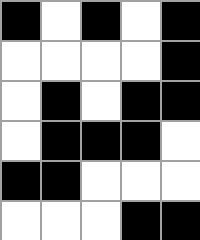[["black", "white", "black", "white", "black"], ["white", "white", "white", "white", "black"], ["white", "black", "white", "black", "black"], ["white", "black", "black", "black", "white"], ["black", "black", "white", "white", "white"], ["white", "white", "white", "black", "black"]]